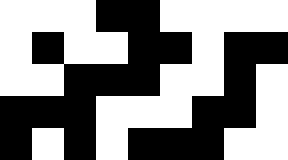[["white", "white", "white", "black", "black", "white", "white", "white", "white"], ["white", "black", "white", "white", "black", "black", "white", "black", "black"], ["white", "white", "black", "black", "black", "white", "white", "black", "white"], ["black", "black", "black", "white", "white", "white", "black", "black", "white"], ["black", "white", "black", "white", "black", "black", "black", "white", "white"]]